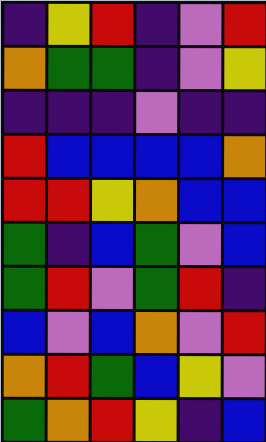[["indigo", "yellow", "red", "indigo", "violet", "red"], ["orange", "green", "green", "indigo", "violet", "yellow"], ["indigo", "indigo", "indigo", "violet", "indigo", "indigo"], ["red", "blue", "blue", "blue", "blue", "orange"], ["red", "red", "yellow", "orange", "blue", "blue"], ["green", "indigo", "blue", "green", "violet", "blue"], ["green", "red", "violet", "green", "red", "indigo"], ["blue", "violet", "blue", "orange", "violet", "red"], ["orange", "red", "green", "blue", "yellow", "violet"], ["green", "orange", "red", "yellow", "indigo", "blue"]]